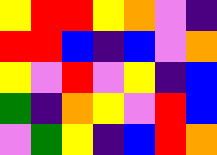[["yellow", "red", "red", "yellow", "orange", "violet", "indigo"], ["red", "red", "blue", "indigo", "blue", "violet", "orange"], ["yellow", "violet", "red", "violet", "yellow", "indigo", "blue"], ["green", "indigo", "orange", "yellow", "violet", "red", "blue"], ["violet", "green", "yellow", "indigo", "blue", "red", "orange"]]